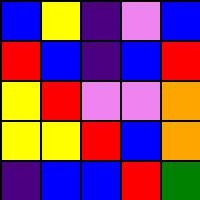[["blue", "yellow", "indigo", "violet", "blue"], ["red", "blue", "indigo", "blue", "red"], ["yellow", "red", "violet", "violet", "orange"], ["yellow", "yellow", "red", "blue", "orange"], ["indigo", "blue", "blue", "red", "green"]]